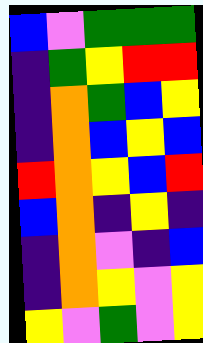[["blue", "violet", "green", "green", "green"], ["indigo", "green", "yellow", "red", "red"], ["indigo", "orange", "green", "blue", "yellow"], ["indigo", "orange", "blue", "yellow", "blue"], ["red", "orange", "yellow", "blue", "red"], ["blue", "orange", "indigo", "yellow", "indigo"], ["indigo", "orange", "violet", "indigo", "blue"], ["indigo", "orange", "yellow", "violet", "yellow"], ["yellow", "violet", "green", "violet", "yellow"]]